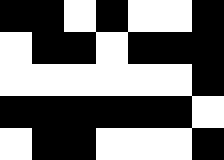[["black", "black", "white", "black", "white", "white", "black"], ["white", "black", "black", "white", "black", "black", "black"], ["white", "white", "white", "white", "white", "white", "black"], ["black", "black", "black", "black", "black", "black", "white"], ["white", "black", "black", "white", "white", "white", "black"]]